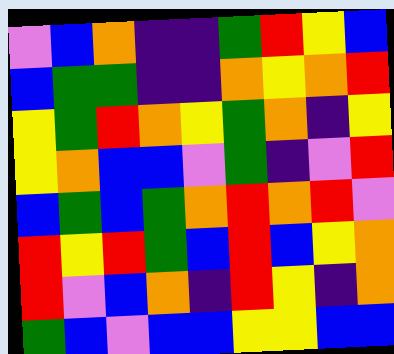[["violet", "blue", "orange", "indigo", "indigo", "green", "red", "yellow", "blue"], ["blue", "green", "green", "indigo", "indigo", "orange", "yellow", "orange", "red"], ["yellow", "green", "red", "orange", "yellow", "green", "orange", "indigo", "yellow"], ["yellow", "orange", "blue", "blue", "violet", "green", "indigo", "violet", "red"], ["blue", "green", "blue", "green", "orange", "red", "orange", "red", "violet"], ["red", "yellow", "red", "green", "blue", "red", "blue", "yellow", "orange"], ["red", "violet", "blue", "orange", "indigo", "red", "yellow", "indigo", "orange"], ["green", "blue", "violet", "blue", "blue", "yellow", "yellow", "blue", "blue"]]